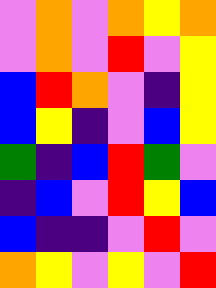[["violet", "orange", "violet", "orange", "yellow", "orange"], ["violet", "orange", "violet", "red", "violet", "yellow"], ["blue", "red", "orange", "violet", "indigo", "yellow"], ["blue", "yellow", "indigo", "violet", "blue", "yellow"], ["green", "indigo", "blue", "red", "green", "violet"], ["indigo", "blue", "violet", "red", "yellow", "blue"], ["blue", "indigo", "indigo", "violet", "red", "violet"], ["orange", "yellow", "violet", "yellow", "violet", "red"]]